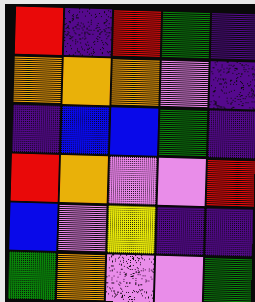[["red", "indigo", "red", "green", "indigo"], ["orange", "orange", "orange", "violet", "indigo"], ["indigo", "blue", "blue", "green", "indigo"], ["red", "orange", "violet", "violet", "red"], ["blue", "violet", "yellow", "indigo", "indigo"], ["green", "orange", "violet", "violet", "green"]]